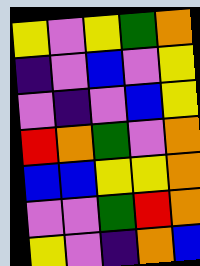[["yellow", "violet", "yellow", "green", "orange"], ["indigo", "violet", "blue", "violet", "yellow"], ["violet", "indigo", "violet", "blue", "yellow"], ["red", "orange", "green", "violet", "orange"], ["blue", "blue", "yellow", "yellow", "orange"], ["violet", "violet", "green", "red", "orange"], ["yellow", "violet", "indigo", "orange", "blue"]]